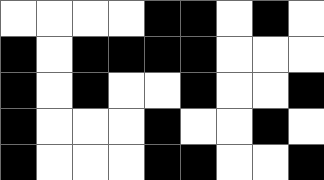[["white", "white", "white", "white", "black", "black", "white", "black", "white"], ["black", "white", "black", "black", "black", "black", "white", "white", "white"], ["black", "white", "black", "white", "white", "black", "white", "white", "black"], ["black", "white", "white", "white", "black", "white", "white", "black", "white"], ["black", "white", "white", "white", "black", "black", "white", "white", "black"]]